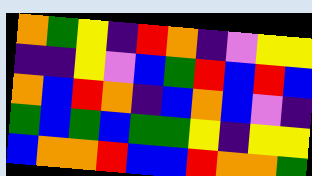[["orange", "green", "yellow", "indigo", "red", "orange", "indigo", "violet", "yellow", "yellow"], ["indigo", "indigo", "yellow", "violet", "blue", "green", "red", "blue", "red", "blue"], ["orange", "blue", "red", "orange", "indigo", "blue", "orange", "blue", "violet", "indigo"], ["green", "blue", "green", "blue", "green", "green", "yellow", "indigo", "yellow", "yellow"], ["blue", "orange", "orange", "red", "blue", "blue", "red", "orange", "orange", "green"]]